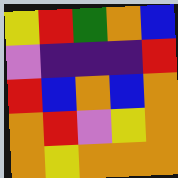[["yellow", "red", "green", "orange", "blue"], ["violet", "indigo", "indigo", "indigo", "red"], ["red", "blue", "orange", "blue", "orange"], ["orange", "red", "violet", "yellow", "orange"], ["orange", "yellow", "orange", "orange", "orange"]]